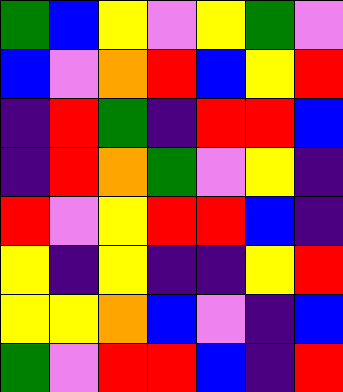[["green", "blue", "yellow", "violet", "yellow", "green", "violet"], ["blue", "violet", "orange", "red", "blue", "yellow", "red"], ["indigo", "red", "green", "indigo", "red", "red", "blue"], ["indigo", "red", "orange", "green", "violet", "yellow", "indigo"], ["red", "violet", "yellow", "red", "red", "blue", "indigo"], ["yellow", "indigo", "yellow", "indigo", "indigo", "yellow", "red"], ["yellow", "yellow", "orange", "blue", "violet", "indigo", "blue"], ["green", "violet", "red", "red", "blue", "indigo", "red"]]